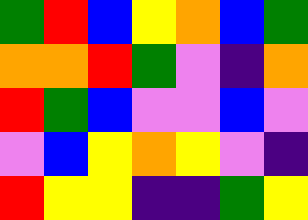[["green", "red", "blue", "yellow", "orange", "blue", "green"], ["orange", "orange", "red", "green", "violet", "indigo", "orange"], ["red", "green", "blue", "violet", "violet", "blue", "violet"], ["violet", "blue", "yellow", "orange", "yellow", "violet", "indigo"], ["red", "yellow", "yellow", "indigo", "indigo", "green", "yellow"]]